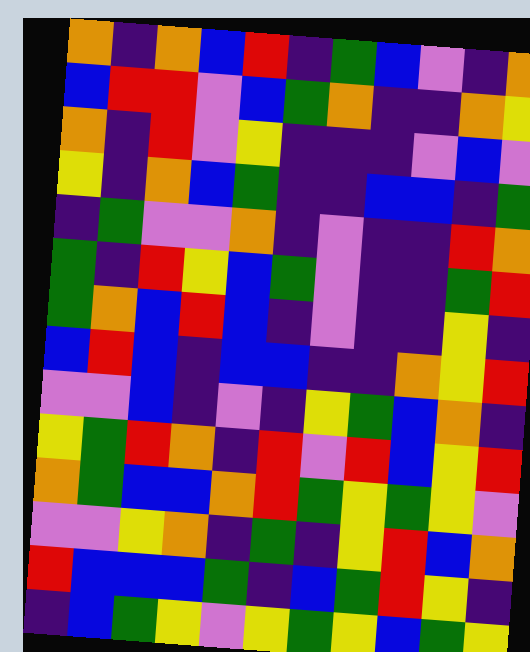[["orange", "indigo", "orange", "blue", "red", "indigo", "green", "blue", "violet", "indigo", "orange"], ["blue", "red", "red", "violet", "blue", "green", "orange", "indigo", "indigo", "orange", "yellow"], ["orange", "indigo", "red", "violet", "yellow", "indigo", "indigo", "indigo", "violet", "blue", "violet"], ["yellow", "indigo", "orange", "blue", "green", "indigo", "indigo", "blue", "blue", "indigo", "green"], ["indigo", "green", "violet", "violet", "orange", "indigo", "violet", "indigo", "indigo", "red", "orange"], ["green", "indigo", "red", "yellow", "blue", "green", "violet", "indigo", "indigo", "green", "red"], ["green", "orange", "blue", "red", "blue", "indigo", "violet", "indigo", "indigo", "yellow", "indigo"], ["blue", "red", "blue", "indigo", "blue", "blue", "indigo", "indigo", "orange", "yellow", "red"], ["violet", "violet", "blue", "indigo", "violet", "indigo", "yellow", "green", "blue", "orange", "indigo"], ["yellow", "green", "red", "orange", "indigo", "red", "violet", "red", "blue", "yellow", "red"], ["orange", "green", "blue", "blue", "orange", "red", "green", "yellow", "green", "yellow", "violet"], ["violet", "violet", "yellow", "orange", "indigo", "green", "indigo", "yellow", "red", "blue", "orange"], ["red", "blue", "blue", "blue", "green", "indigo", "blue", "green", "red", "yellow", "indigo"], ["indigo", "blue", "green", "yellow", "violet", "yellow", "green", "yellow", "blue", "green", "yellow"]]